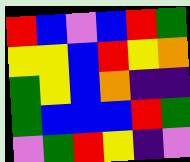[["red", "blue", "violet", "blue", "red", "green"], ["yellow", "yellow", "blue", "red", "yellow", "orange"], ["green", "yellow", "blue", "orange", "indigo", "indigo"], ["green", "blue", "blue", "blue", "red", "green"], ["violet", "green", "red", "yellow", "indigo", "violet"]]